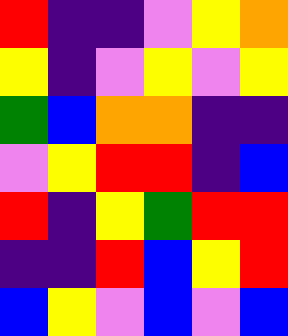[["red", "indigo", "indigo", "violet", "yellow", "orange"], ["yellow", "indigo", "violet", "yellow", "violet", "yellow"], ["green", "blue", "orange", "orange", "indigo", "indigo"], ["violet", "yellow", "red", "red", "indigo", "blue"], ["red", "indigo", "yellow", "green", "red", "red"], ["indigo", "indigo", "red", "blue", "yellow", "red"], ["blue", "yellow", "violet", "blue", "violet", "blue"]]